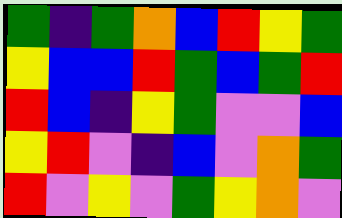[["green", "indigo", "green", "orange", "blue", "red", "yellow", "green"], ["yellow", "blue", "blue", "red", "green", "blue", "green", "red"], ["red", "blue", "indigo", "yellow", "green", "violet", "violet", "blue"], ["yellow", "red", "violet", "indigo", "blue", "violet", "orange", "green"], ["red", "violet", "yellow", "violet", "green", "yellow", "orange", "violet"]]